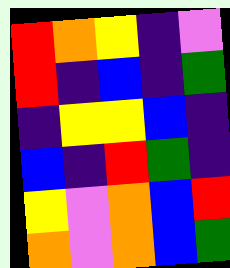[["red", "orange", "yellow", "indigo", "violet"], ["red", "indigo", "blue", "indigo", "green"], ["indigo", "yellow", "yellow", "blue", "indigo"], ["blue", "indigo", "red", "green", "indigo"], ["yellow", "violet", "orange", "blue", "red"], ["orange", "violet", "orange", "blue", "green"]]